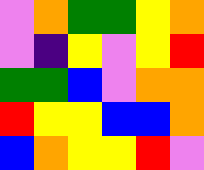[["violet", "orange", "green", "green", "yellow", "orange"], ["violet", "indigo", "yellow", "violet", "yellow", "red"], ["green", "green", "blue", "violet", "orange", "orange"], ["red", "yellow", "yellow", "blue", "blue", "orange"], ["blue", "orange", "yellow", "yellow", "red", "violet"]]